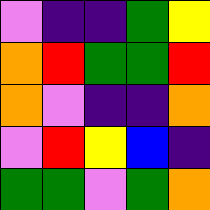[["violet", "indigo", "indigo", "green", "yellow"], ["orange", "red", "green", "green", "red"], ["orange", "violet", "indigo", "indigo", "orange"], ["violet", "red", "yellow", "blue", "indigo"], ["green", "green", "violet", "green", "orange"]]